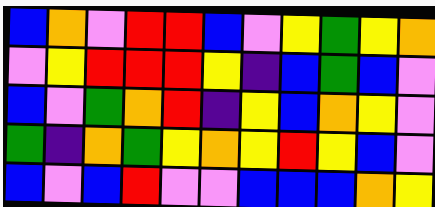[["blue", "orange", "violet", "red", "red", "blue", "violet", "yellow", "green", "yellow", "orange"], ["violet", "yellow", "red", "red", "red", "yellow", "indigo", "blue", "green", "blue", "violet"], ["blue", "violet", "green", "orange", "red", "indigo", "yellow", "blue", "orange", "yellow", "violet"], ["green", "indigo", "orange", "green", "yellow", "orange", "yellow", "red", "yellow", "blue", "violet"], ["blue", "violet", "blue", "red", "violet", "violet", "blue", "blue", "blue", "orange", "yellow"]]